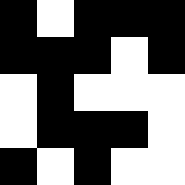[["black", "white", "black", "black", "black"], ["black", "black", "black", "white", "black"], ["white", "black", "white", "white", "white"], ["white", "black", "black", "black", "white"], ["black", "white", "black", "white", "white"]]